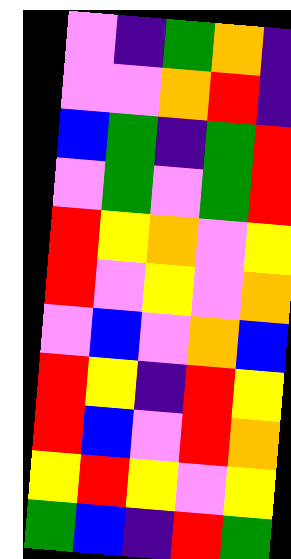[["violet", "indigo", "green", "orange", "indigo"], ["violet", "violet", "orange", "red", "indigo"], ["blue", "green", "indigo", "green", "red"], ["violet", "green", "violet", "green", "red"], ["red", "yellow", "orange", "violet", "yellow"], ["red", "violet", "yellow", "violet", "orange"], ["violet", "blue", "violet", "orange", "blue"], ["red", "yellow", "indigo", "red", "yellow"], ["red", "blue", "violet", "red", "orange"], ["yellow", "red", "yellow", "violet", "yellow"], ["green", "blue", "indigo", "red", "green"]]